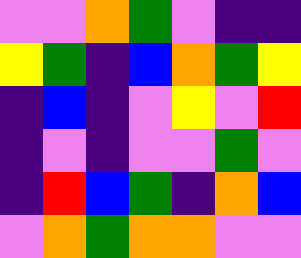[["violet", "violet", "orange", "green", "violet", "indigo", "indigo"], ["yellow", "green", "indigo", "blue", "orange", "green", "yellow"], ["indigo", "blue", "indigo", "violet", "yellow", "violet", "red"], ["indigo", "violet", "indigo", "violet", "violet", "green", "violet"], ["indigo", "red", "blue", "green", "indigo", "orange", "blue"], ["violet", "orange", "green", "orange", "orange", "violet", "violet"]]